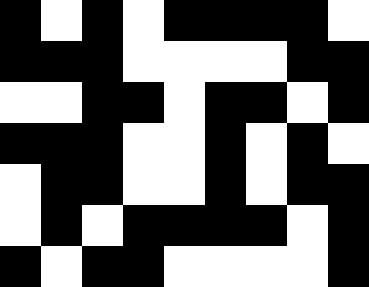[["black", "white", "black", "white", "black", "black", "black", "black", "white"], ["black", "black", "black", "white", "white", "white", "white", "black", "black"], ["white", "white", "black", "black", "white", "black", "black", "white", "black"], ["black", "black", "black", "white", "white", "black", "white", "black", "white"], ["white", "black", "black", "white", "white", "black", "white", "black", "black"], ["white", "black", "white", "black", "black", "black", "black", "white", "black"], ["black", "white", "black", "black", "white", "white", "white", "white", "black"]]